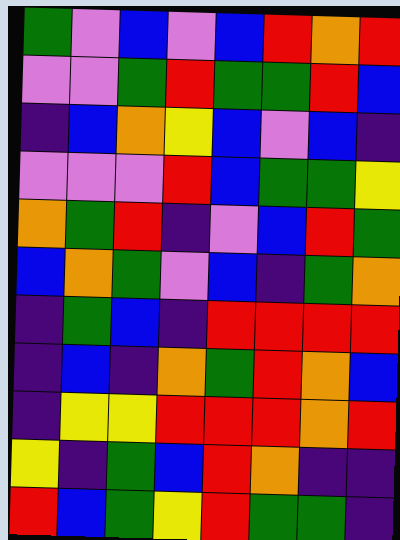[["green", "violet", "blue", "violet", "blue", "red", "orange", "red"], ["violet", "violet", "green", "red", "green", "green", "red", "blue"], ["indigo", "blue", "orange", "yellow", "blue", "violet", "blue", "indigo"], ["violet", "violet", "violet", "red", "blue", "green", "green", "yellow"], ["orange", "green", "red", "indigo", "violet", "blue", "red", "green"], ["blue", "orange", "green", "violet", "blue", "indigo", "green", "orange"], ["indigo", "green", "blue", "indigo", "red", "red", "red", "red"], ["indigo", "blue", "indigo", "orange", "green", "red", "orange", "blue"], ["indigo", "yellow", "yellow", "red", "red", "red", "orange", "red"], ["yellow", "indigo", "green", "blue", "red", "orange", "indigo", "indigo"], ["red", "blue", "green", "yellow", "red", "green", "green", "indigo"]]